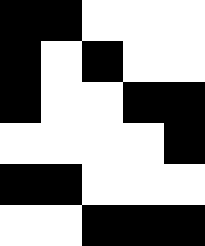[["black", "black", "white", "white", "white"], ["black", "white", "black", "white", "white"], ["black", "white", "white", "black", "black"], ["white", "white", "white", "white", "black"], ["black", "black", "white", "white", "white"], ["white", "white", "black", "black", "black"]]